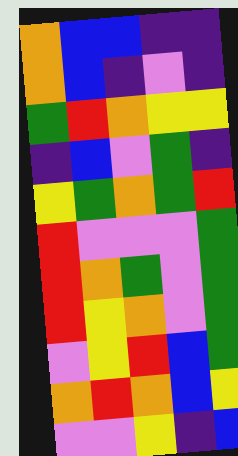[["orange", "blue", "blue", "indigo", "indigo"], ["orange", "blue", "indigo", "violet", "indigo"], ["green", "red", "orange", "yellow", "yellow"], ["indigo", "blue", "violet", "green", "indigo"], ["yellow", "green", "orange", "green", "red"], ["red", "violet", "violet", "violet", "green"], ["red", "orange", "green", "violet", "green"], ["red", "yellow", "orange", "violet", "green"], ["violet", "yellow", "red", "blue", "green"], ["orange", "red", "orange", "blue", "yellow"], ["violet", "violet", "yellow", "indigo", "blue"]]